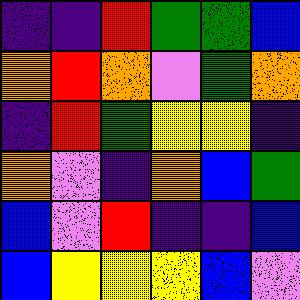[["indigo", "indigo", "red", "green", "green", "blue"], ["orange", "red", "orange", "violet", "green", "orange"], ["indigo", "red", "green", "yellow", "yellow", "indigo"], ["orange", "violet", "indigo", "orange", "blue", "green"], ["blue", "violet", "red", "indigo", "indigo", "blue"], ["blue", "yellow", "yellow", "yellow", "blue", "violet"]]